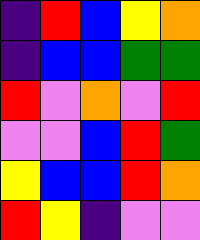[["indigo", "red", "blue", "yellow", "orange"], ["indigo", "blue", "blue", "green", "green"], ["red", "violet", "orange", "violet", "red"], ["violet", "violet", "blue", "red", "green"], ["yellow", "blue", "blue", "red", "orange"], ["red", "yellow", "indigo", "violet", "violet"]]